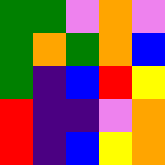[["green", "green", "violet", "orange", "violet"], ["green", "orange", "green", "orange", "blue"], ["green", "indigo", "blue", "red", "yellow"], ["red", "indigo", "indigo", "violet", "orange"], ["red", "indigo", "blue", "yellow", "orange"]]